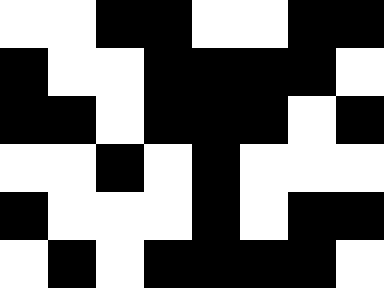[["white", "white", "black", "black", "white", "white", "black", "black"], ["black", "white", "white", "black", "black", "black", "black", "white"], ["black", "black", "white", "black", "black", "black", "white", "black"], ["white", "white", "black", "white", "black", "white", "white", "white"], ["black", "white", "white", "white", "black", "white", "black", "black"], ["white", "black", "white", "black", "black", "black", "black", "white"]]